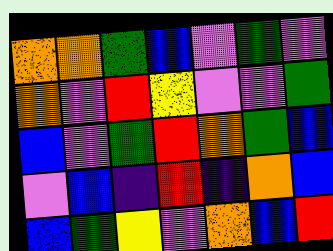[["orange", "orange", "green", "blue", "violet", "green", "violet"], ["orange", "violet", "red", "yellow", "violet", "violet", "green"], ["blue", "violet", "green", "red", "orange", "green", "blue"], ["violet", "blue", "indigo", "red", "indigo", "orange", "blue"], ["blue", "green", "yellow", "violet", "orange", "blue", "red"]]